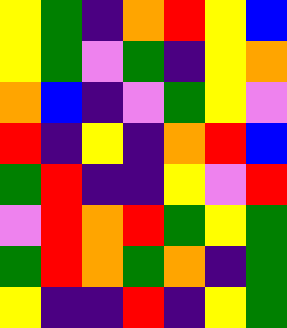[["yellow", "green", "indigo", "orange", "red", "yellow", "blue"], ["yellow", "green", "violet", "green", "indigo", "yellow", "orange"], ["orange", "blue", "indigo", "violet", "green", "yellow", "violet"], ["red", "indigo", "yellow", "indigo", "orange", "red", "blue"], ["green", "red", "indigo", "indigo", "yellow", "violet", "red"], ["violet", "red", "orange", "red", "green", "yellow", "green"], ["green", "red", "orange", "green", "orange", "indigo", "green"], ["yellow", "indigo", "indigo", "red", "indigo", "yellow", "green"]]